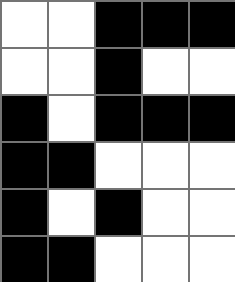[["white", "white", "black", "black", "black"], ["white", "white", "black", "white", "white"], ["black", "white", "black", "black", "black"], ["black", "black", "white", "white", "white"], ["black", "white", "black", "white", "white"], ["black", "black", "white", "white", "white"]]